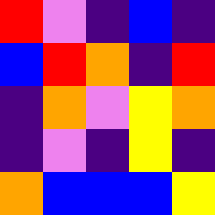[["red", "violet", "indigo", "blue", "indigo"], ["blue", "red", "orange", "indigo", "red"], ["indigo", "orange", "violet", "yellow", "orange"], ["indigo", "violet", "indigo", "yellow", "indigo"], ["orange", "blue", "blue", "blue", "yellow"]]